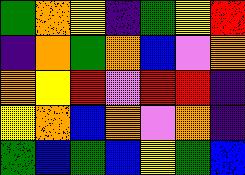[["green", "orange", "yellow", "indigo", "green", "yellow", "red"], ["indigo", "orange", "green", "orange", "blue", "violet", "orange"], ["orange", "yellow", "red", "violet", "red", "red", "indigo"], ["yellow", "orange", "blue", "orange", "violet", "orange", "indigo"], ["green", "blue", "green", "blue", "yellow", "green", "blue"]]